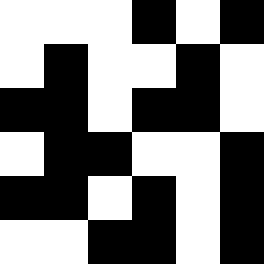[["white", "white", "white", "black", "white", "black"], ["white", "black", "white", "white", "black", "white"], ["black", "black", "white", "black", "black", "white"], ["white", "black", "black", "white", "white", "black"], ["black", "black", "white", "black", "white", "black"], ["white", "white", "black", "black", "white", "black"]]